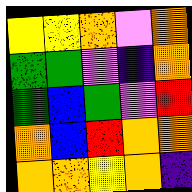[["yellow", "yellow", "orange", "violet", "orange"], ["green", "green", "violet", "indigo", "orange"], ["green", "blue", "green", "violet", "red"], ["orange", "blue", "red", "orange", "orange"], ["orange", "orange", "yellow", "orange", "indigo"]]